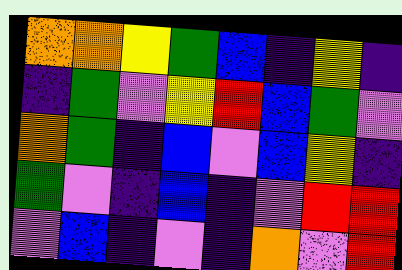[["orange", "orange", "yellow", "green", "blue", "indigo", "yellow", "indigo"], ["indigo", "green", "violet", "yellow", "red", "blue", "green", "violet"], ["orange", "green", "indigo", "blue", "violet", "blue", "yellow", "indigo"], ["green", "violet", "indigo", "blue", "indigo", "violet", "red", "red"], ["violet", "blue", "indigo", "violet", "indigo", "orange", "violet", "red"]]